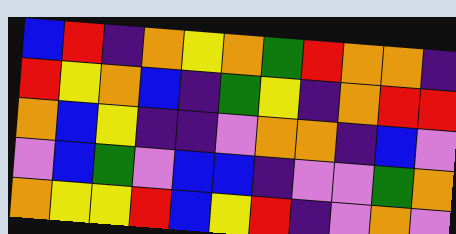[["blue", "red", "indigo", "orange", "yellow", "orange", "green", "red", "orange", "orange", "indigo"], ["red", "yellow", "orange", "blue", "indigo", "green", "yellow", "indigo", "orange", "red", "red"], ["orange", "blue", "yellow", "indigo", "indigo", "violet", "orange", "orange", "indigo", "blue", "violet"], ["violet", "blue", "green", "violet", "blue", "blue", "indigo", "violet", "violet", "green", "orange"], ["orange", "yellow", "yellow", "red", "blue", "yellow", "red", "indigo", "violet", "orange", "violet"]]